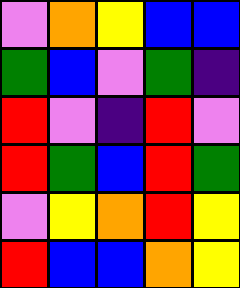[["violet", "orange", "yellow", "blue", "blue"], ["green", "blue", "violet", "green", "indigo"], ["red", "violet", "indigo", "red", "violet"], ["red", "green", "blue", "red", "green"], ["violet", "yellow", "orange", "red", "yellow"], ["red", "blue", "blue", "orange", "yellow"]]